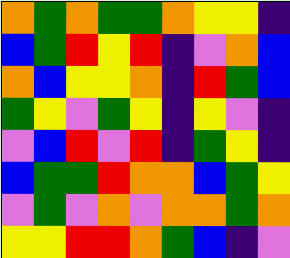[["orange", "green", "orange", "green", "green", "orange", "yellow", "yellow", "indigo"], ["blue", "green", "red", "yellow", "red", "indigo", "violet", "orange", "blue"], ["orange", "blue", "yellow", "yellow", "orange", "indigo", "red", "green", "blue"], ["green", "yellow", "violet", "green", "yellow", "indigo", "yellow", "violet", "indigo"], ["violet", "blue", "red", "violet", "red", "indigo", "green", "yellow", "indigo"], ["blue", "green", "green", "red", "orange", "orange", "blue", "green", "yellow"], ["violet", "green", "violet", "orange", "violet", "orange", "orange", "green", "orange"], ["yellow", "yellow", "red", "red", "orange", "green", "blue", "indigo", "violet"]]